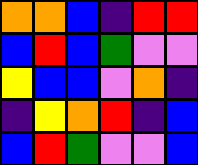[["orange", "orange", "blue", "indigo", "red", "red"], ["blue", "red", "blue", "green", "violet", "violet"], ["yellow", "blue", "blue", "violet", "orange", "indigo"], ["indigo", "yellow", "orange", "red", "indigo", "blue"], ["blue", "red", "green", "violet", "violet", "blue"]]